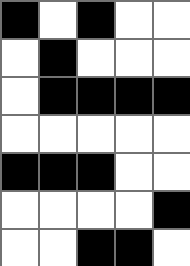[["black", "white", "black", "white", "white"], ["white", "black", "white", "white", "white"], ["white", "black", "black", "black", "black"], ["white", "white", "white", "white", "white"], ["black", "black", "black", "white", "white"], ["white", "white", "white", "white", "black"], ["white", "white", "black", "black", "white"]]